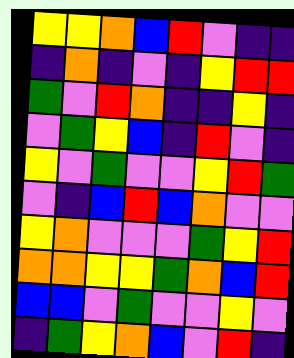[["yellow", "yellow", "orange", "blue", "red", "violet", "indigo", "indigo"], ["indigo", "orange", "indigo", "violet", "indigo", "yellow", "red", "red"], ["green", "violet", "red", "orange", "indigo", "indigo", "yellow", "indigo"], ["violet", "green", "yellow", "blue", "indigo", "red", "violet", "indigo"], ["yellow", "violet", "green", "violet", "violet", "yellow", "red", "green"], ["violet", "indigo", "blue", "red", "blue", "orange", "violet", "violet"], ["yellow", "orange", "violet", "violet", "violet", "green", "yellow", "red"], ["orange", "orange", "yellow", "yellow", "green", "orange", "blue", "red"], ["blue", "blue", "violet", "green", "violet", "violet", "yellow", "violet"], ["indigo", "green", "yellow", "orange", "blue", "violet", "red", "indigo"]]